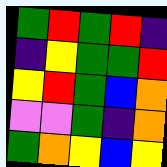[["green", "red", "green", "red", "indigo"], ["indigo", "yellow", "green", "green", "red"], ["yellow", "red", "green", "blue", "orange"], ["violet", "violet", "green", "indigo", "orange"], ["green", "orange", "yellow", "blue", "yellow"]]